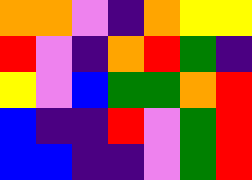[["orange", "orange", "violet", "indigo", "orange", "yellow", "yellow"], ["red", "violet", "indigo", "orange", "red", "green", "indigo"], ["yellow", "violet", "blue", "green", "green", "orange", "red"], ["blue", "indigo", "indigo", "red", "violet", "green", "red"], ["blue", "blue", "indigo", "indigo", "violet", "green", "red"]]